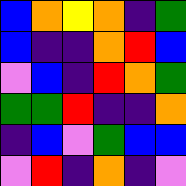[["blue", "orange", "yellow", "orange", "indigo", "green"], ["blue", "indigo", "indigo", "orange", "red", "blue"], ["violet", "blue", "indigo", "red", "orange", "green"], ["green", "green", "red", "indigo", "indigo", "orange"], ["indigo", "blue", "violet", "green", "blue", "blue"], ["violet", "red", "indigo", "orange", "indigo", "violet"]]